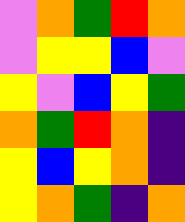[["violet", "orange", "green", "red", "orange"], ["violet", "yellow", "yellow", "blue", "violet"], ["yellow", "violet", "blue", "yellow", "green"], ["orange", "green", "red", "orange", "indigo"], ["yellow", "blue", "yellow", "orange", "indigo"], ["yellow", "orange", "green", "indigo", "orange"]]